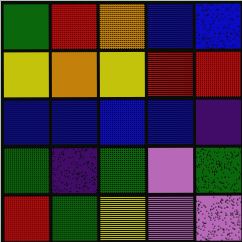[["green", "red", "orange", "blue", "blue"], ["yellow", "orange", "yellow", "red", "red"], ["blue", "blue", "blue", "blue", "indigo"], ["green", "indigo", "green", "violet", "green"], ["red", "green", "yellow", "violet", "violet"]]